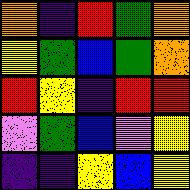[["orange", "indigo", "red", "green", "orange"], ["yellow", "green", "blue", "green", "orange"], ["red", "yellow", "indigo", "red", "red"], ["violet", "green", "blue", "violet", "yellow"], ["indigo", "indigo", "yellow", "blue", "yellow"]]